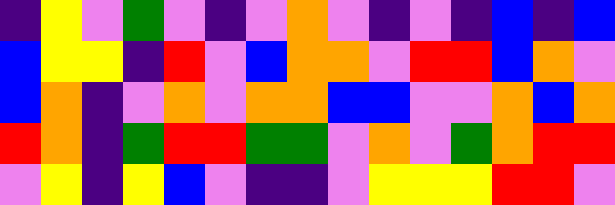[["indigo", "yellow", "violet", "green", "violet", "indigo", "violet", "orange", "violet", "indigo", "violet", "indigo", "blue", "indigo", "blue"], ["blue", "yellow", "yellow", "indigo", "red", "violet", "blue", "orange", "orange", "violet", "red", "red", "blue", "orange", "violet"], ["blue", "orange", "indigo", "violet", "orange", "violet", "orange", "orange", "blue", "blue", "violet", "violet", "orange", "blue", "orange"], ["red", "orange", "indigo", "green", "red", "red", "green", "green", "violet", "orange", "violet", "green", "orange", "red", "red"], ["violet", "yellow", "indigo", "yellow", "blue", "violet", "indigo", "indigo", "violet", "yellow", "yellow", "yellow", "red", "red", "violet"]]